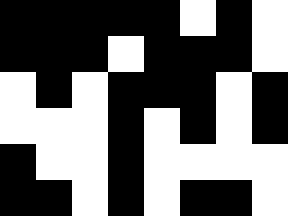[["black", "black", "black", "black", "black", "white", "black", "white"], ["black", "black", "black", "white", "black", "black", "black", "white"], ["white", "black", "white", "black", "black", "black", "white", "black"], ["white", "white", "white", "black", "white", "black", "white", "black"], ["black", "white", "white", "black", "white", "white", "white", "white"], ["black", "black", "white", "black", "white", "black", "black", "white"]]